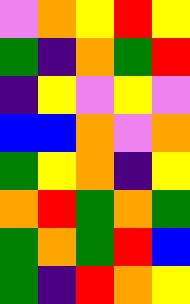[["violet", "orange", "yellow", "red", "yellow"], ["green", "indigo", "orange", "green", "red"], ["indigo", "yellow", "violet", "yellow", "violet"], ["blue", "blue", "orange", "violet", "orange"], ["green", "yellow", "orange", "indigo", "yellow"], ["orange", "red", "green", "orange", "green"], ["green", "orange", "green", "red", "blue"], ["green", "indigo", "red", "orange", "yellow"]]